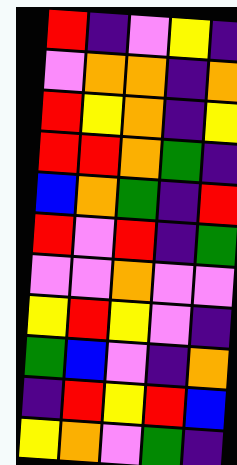[["red", "indigo", "violet", "yellow", "indigo"], ["violet", "orange", "orange", "indigo", "orange"], ["red", "yellow", "orange", "indigo", "yellow"], ["red", "red", "orange", "green", "indigo"], ["blue", "orange", "green", "indigo", "red"], ["red", "violet", "red", "indigo", "green"], ["violet", "violet", "orange", "violet", "violet"], ["yellow", "red", "yellow", "violet", "indigo"], ["green", "blue", "violet", "indigo", "orange"], ["indigo", "red", "yellow", "red", "blue"], ["yellow", "orange", "violet", "green", "indigo"]]